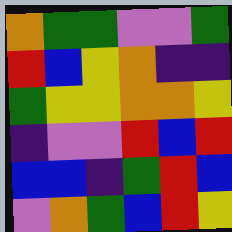[["orange", "green", "green", "violet", "violet", "green"], ["red", "blue", "yellow", "orange", "indigo", "indigo"], ["green", "yellow", "yellow", "orange", "orange", "yellow"], ["indigo", "violet", "violet", "red", "blue", "red"], ["blue", "blue", "indigo", "green", "red", "blue"], ["violet", "orange", "green", "blue", "red", "yellow"]]